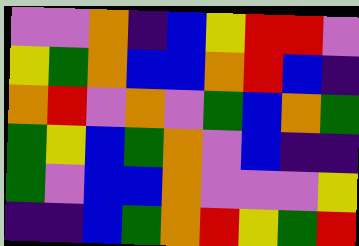[["violet", "violet", "orange", "indigo", "blue", "yellow", "red", "red", "violet"], ["yellow", "green", "orange", "blue", "blue", "orange", "red", "blue", "indigo"], ["orange", "red", "violet", "orange", "violet", "green", "blue", "orange", "green"], ["green", "yellow", "blue", "green", "orange", "violet", "blue", "indigo", "indigo"], ["green", "violet", "blue", "blue", "orange", "violet", "violet", "violet", "yellow"], ["indigo", "indigo", "blue", "green", "orange", "red", "yellow", "green", "red"]]